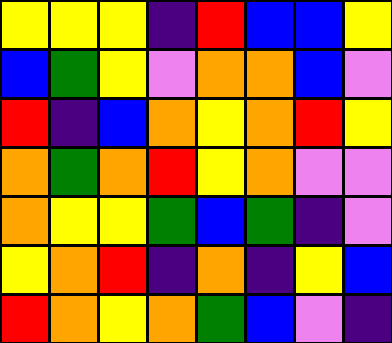[["yellow", "yellow", "yellow", "indigo", "red", "blue", "blue", "yellow"], ["blue", "green", "yellow", "violet", "orange", "orange", "blue", "violet"], ["red", "indigo", "blue", "orange", "yellow", "orange", "red", "yellow"], ["orange", "green", "orange", "red", "yellow", "orange", "violet", "violet"], ["orange", "yellow", "yellow", "green", "blue", "green", "indigo", "violet"], ["yellow", "orange", "red", "indigo", "orange", "indigo", "yellow", "blue"], ["red", "orange", "yellow", "orange", "green", "blue", "violet", "indigo"]]